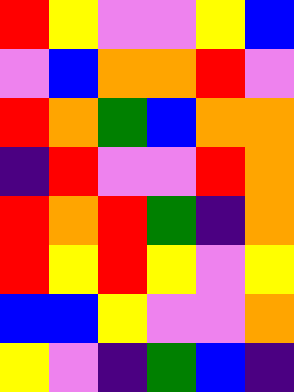[["red", "yellow", "violet", "violet", "yellow", "blue"], ["violet", "blue", "orange", "orange", "red", "violet"], ["red", "orange", "green", "blue", "orange", "orange"], ["indigo", "red", "violet", "violet", "red", "orange"], ["red", "orange", "red", "green", "indigo", "orange"], ["red", "yellow", "red", "yellow", "violet", "yellow"], ["blue", "blue", "yellow", "violet", "violet", "orange"], ["yellow", "violet", "indigo", "green", "blue", "indigo"]]